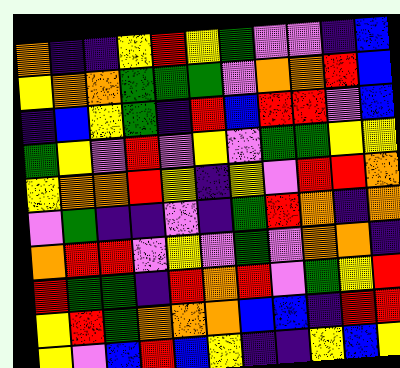[["orange", "indigo", "indigo", "yellow", "red", "yellow", "green", "violet", "violet", "indigo", "blue"], ["yellow", "orange", "orange", "green", "green", "green", "violet", "orange", "orange", "red", "blue"], ["indigo", "blue", "yellow", "green", "indigo", "red", "blue", "red", "red", "violet", "blue"], ["green", "yellow", "violet", "red", "violet", "yellow", "violet", "green", "green", "yellow", "yellow"], ["yellow", "orange", "orange", "red", "yellow", "indigo", "yellow", "violet", "red", "red", "orange"], ["violet", "green", "indigo", "indigo", "violet", "indigo", "green", "red", "orange", "indigo", "orange"], ["orange", "red", "red", "violet", "yellow", "violet", "green", "violet", "orange", "orange", "indigo"], ["red", "green", "green", "indigo", "red", "orange", "red", "violet", "green", "yellow", "red"], ["yellow", "red", "green", "orange", "orange", "orange", "blue", "blue", "indigo", "red", "red"], ["yellow", "violet", "blue", "red", "blue", "yellow", "indigo", "indigo", "yellow", "blue", "yellow"]]